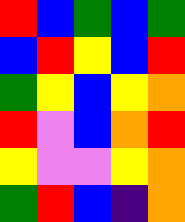[["red", "blue", "green", "blue", "green"], ["blue", "red", "yellow", "blue", "red"], ["green", "yellow", "blue", "yellow", "orange"], ["red", "violet", "blue", "orange", "red"], ["yellow", "violet", "violet", "yellow", "orange"], ["green", "red", "blue", "indigo", "orange"]]